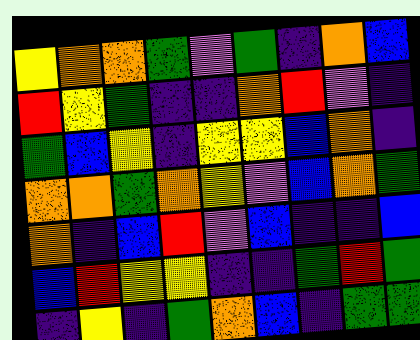[["yellow", "orange", "orange", "green", "violet", "green", "indigo", "orange", "blue"], ["red", "yellow", "green", "indigo", "indigo", "orange", "red", "violet", "indigo"], ["green", "blue", "yellow", "indigo", "yellow", "yellow", "blue", "orange", "indigo"], ["orange", "orange", "green", "orange", "yellow", "violet", "blue", "orange", "green"], ["orange", "indigo", "blue", "red", "violet", "blue", "indigo", "indigo", "blue"], ["blue", "red", "yellow", "yellow", "indigo", "indigo", "green", "red", "green"], ["indigo", "yellow", "indigo", "green", "orange", "blue", "indigo", "green", "green"]]